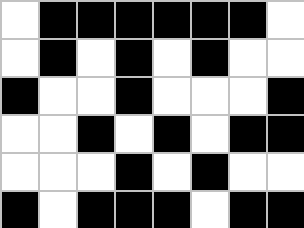[["white", "black", "black", "black", "black", "black", "black", "white"], ["white", "black", "white", "black", "white", "black", "white", "white"], ["black", "white", "white", "black", "white", "white", "white", "black"], ["white", "white", "black", "white", "black", "white", "black", "black"], ["white", "white", "white", "black", "white", "black", "white", "white"], ["black", "white", "black", "black", "black", "white", "black", "black"]]